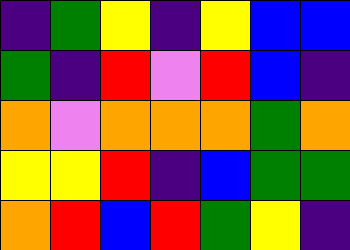[["indigo", "green", "yellow", "indigo", "yellow", "blue", "blue"], ["green", "indigo", "red", "violet", "red", "blue", "indigo"], ["orange", "violet", "orange", "orange", "orange", "green", "orange"], ["yellow", "yellow", "red", "indigo", "blue", "green", "green"], ["orange", "red", "blue", "red", "green", "yellow", "indigo"]]